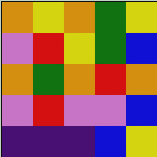[["orange", "yellow", "orange", "green", "yellow"], ["violet", "red", "yellow", "green", "blue"], ["orange", "green", "orange", "red", "orange"], ["violet", "red", "violet", "violet", "blue"], ["indigo", "indigo", "indigo", "blue", "yellow"]]